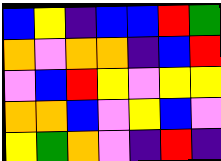[["blue", "yellow", "indigo", "blue", "blue", "red", "green"], ["orange", "violet", "orange", "orange", "indigo", "blue", "red"], ["violet", "blue", "red", "yellow", "violet", "yellow", "yellow"], ["orange", "orange", "blue", "violet", "yellow", "blue", "violet"], ["yellow", "green", "orange", "violet", "indigo", "red", "indigo"]]